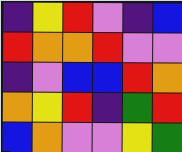[["indigo", "yellow", "red", "violet", "indigo", "blue"], ["red", "orange", "orange", "red", "violet", "violet"], ["indigo", "violet", "blue", "blue", "red", "orange"], ["orange", "yellow", "red", "indigo", "green", "red"], ["blue", "orange", "violet", "violet", "yellow", "green"]]